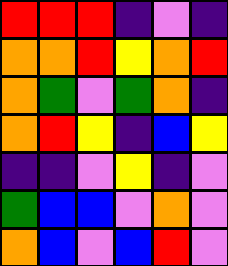[["red", "red", "red", "indigo", "violet", "indigo"], ["orange", "orange", "red", "yellow", "orange", "red"], ["orange", "green", "violet", "green", "orange", "indigo"], ["orange", "red", "yellow", "indigo", "blue", "yellow"], ["indigo", "indigo", "violet", "yellow", "indigo", "violet"], ["green", "blue", "blue", "violet", "orange", "violet"], ["orange", "blue", "violet", "blue", "red", "violet"]]